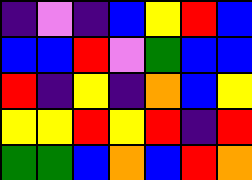[["indigo", "violet", "indigo", "blue", "yellow", "red", "blue"], ["blue", "blue", "red", "violet", "green", "blue", "blue"], ["red", "indigo", "yellow", "indigo", "orange", "blue", "yellow"], ["yellow", "yellow", "red", "yellow", "red", "indigo", "red"], ["green", "green", "blue", "orange", "blue", "red", "orange"]]